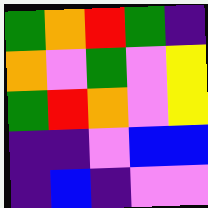[["green", "orange", "red", "green", "indigo"], ["orange", "violet", "green", "violet", "yellow"], ["green", "red", "orange", "violet", "yellow"], ["indigo", "indigo", "violet", "blue", "blue"], ["indigo", "blue", "indigo", "violet", "violet"]]